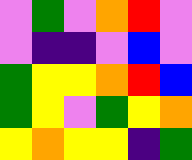[["violet", "green", "violet", "orange", "red", "violet"], ["violet", "indigo", "indigo", "violet", "blue", "violet"], ["green", "yellow", "yellow", "orange", "red", "blue"], ["green", "yellow", "violet", "green", "yellow", "orange"], ["yellow", "orange", "yellow", "yellow", "indigo", "green"]]